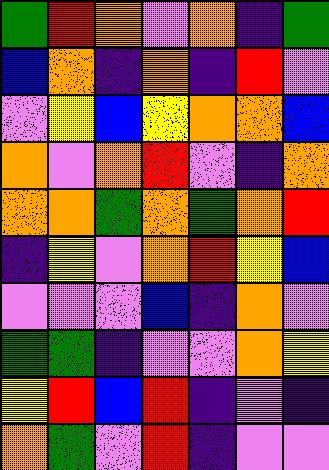[["green", "red", "orange", "violet", "orange", "indigo", "green"], ["blue", "orange", "indigo", "orange", "indigo", "red", "violet"], ["violet", "yellow", "blue", "yellow", "orange", "orange", "blue"], ["orange", "violet", "orange", "red", "violet", "indigo", "orange"], ["orange", "orange", "green", "orange", "green", "orange", "red"], ["indigo", "yellow", "violet", "orange", "red", "yellow", "blue"], ["violet", "violet", "violet", "blue", "indigo", "orange", "violet"], ["green", "green", "indigo", "violet", "violet", "orange", "yellow"], ["yellow", "red", "blue", "red", "indigo", "violet", "indigo"], ["orange", "green", "violet", "red", "indigo", "violet", "violet"]]